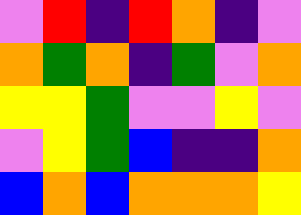[["violet", "red", "indigo", "red", "orange", "indigo", "violet"], ["orange", "green", "orange", "indigo", "green", "violet", "orange"], ["yellow", "yellow", "green", "violet", "violet", "yellow", "violet"], ["violet", "yellow", "green", "blue", "indigo", "indigo", "orange"], ["blue", "orange", "blue", "orange", "orange", "orange", "yellow"]]